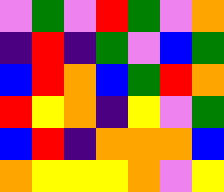[["violet", "green", "violet", "red", "green", "violet", "orange"], ["indigo", "red", "indigo", "green", "violet", "blue", "green"], ["blue", "red", "orange", "blue", "green", "red", "orange"], ["red", "yellow", "orange", "indigo", "yellow", "violet", "green"], ["blue", "red", "indigo", "orange", "orange", "orange", "blue"], ["orange", "yellow", "yellow", "yellow", "orange", "violet", "yellow"]]